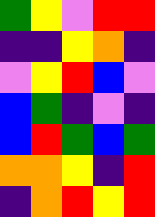[["green", "yellow", "violet", "red", "red"], ["indigo", "indigo", "yellow", "orange", "indigo"], ["violet", "yellow", "red", "blue", "violet"], ["blue", "green", "indigo", "violet", "indigo"], ["blue", "red", "green", "blue", "green"], ["orange", "orange", "yellow", "indigo", "red"], ["indigo", "orange", "red", "yellow", "red"]]